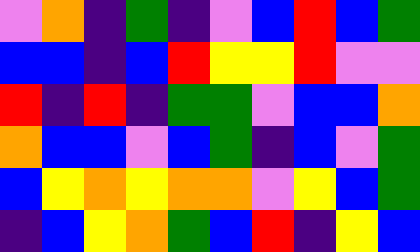[["violet", "orange", "indigo", "green", "indigo", "violet", "blue", "red", "blue", "green"], ["blue", "blue", "indigo", "blue", "red", "yellow", "yellow", "red", "violet", "violet"], ["red", "indigo", "red", "indigo", "green", "green", "violet", "blue", "blue", "orange"], ["orange", "blue", "blue", "violet", "blue", "green", "indigo", "blue", "violet", "green"], ["blue", "yellow", "orange", "yellow", "orange", "orange", "violet", "yellow", "blue", "green"], ["indigo", "blue", "yellow", "orange", "green", "blue", "red", "indigo", "yellow", "blue"]]